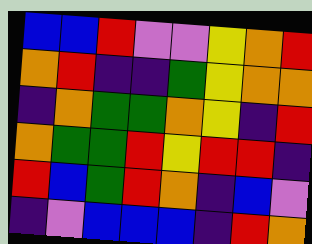[["blue", "blue", "red", "violet", "violet", "yellow", "orange", "red"], ["orange", "red", "indigo", "indigo", "green", "yellow", "orange", "orange"], ["indigo", "orange", "green", "green", "orange", "yellow", "indigo", "red"], ["orange", "green", "green", "red", "yellow", "red", "red", "indigo"], ["red", "blue", "green", "red", "orange", "indigo", "blue", "violet"], ["indigo", "violet", "blue", "blue", "blue", "indigo", "red", "orange"]]